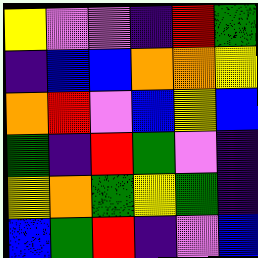[["yellow", "violet", "violet", "indigo", "red", "green"], ["indigo", "blue", "blue", "orange", "orange", "yellow"], ["orange", "red", "violet", "blue", "yellow", "blue"], ["green", "indigo", "red", "green", "violet", "indigo"], ["yellow", "orange", "green", "yellow", "green", "indigo"], ["blue", "green", "red", "indigo", "violet", "blue"]]